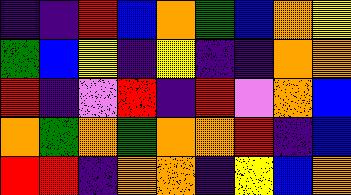[["indigo", "indigo", "red", "blue", "orange", "green", "blue", "orange", "yellow"], ["green", "blue", "yellow", "indigo", "yellow", "indigo", "indigo", "orange", "orange"], ["red", "indigo", "violet", "red", "indigo", "red", "violet", "orange", "blue"], ["orange", "green", "orange", "green", "orange", "orange", "red", "indigo", "blue"], ["red", "red", "indigo", "orange", "orange", "indigo", "yellow", "blue", "orange"]]